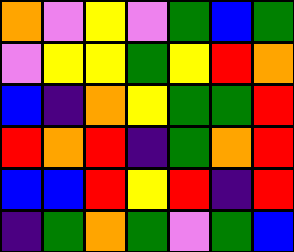[["orange", "violet", "yellow", "violet", "green", "blue", "green"], ["violet", "yellow", "yellow", "green", "yellow", "red", "orange"], ["blue", "indigo", "orange", "yellow", "green", "green", "red"], ["red", "orange", "red", "indigo", "green", "orange", "red"], ["blue", "blue", "red", "yellow", "red", "indigo", "red"], ["indigo", "green", "orange", "green", "violet", "green", "blue"]]